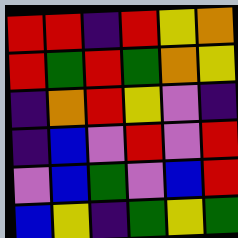[["red", "red", "indigo", "red", "yellow", "orange"], ["red", "green", "red", "green", "orange", "yellow"], ["indigo", "orange", "red", "yellow", "violet", "indigo"], ["indigo", "blue", "violet", "red", "violet", "red"], ["violet", "blue", "green", "violet", "blue", "red"], ["blue", "yellow", "indigo", "green", "yellow", "green"]]